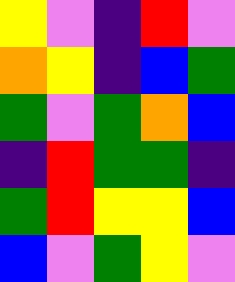[["yellow", "violet", "indigo", "red", "violet"], ["orange", "yellow", "indigo", "blue", "green"], ["green", "violet", "green", "orange", "blue"], ["indigo", "red", "green", "green", "indigo"], ["green", "red", "yellow", "yellow", "blue"], ["blue", "violet", "green", "yellow", "violet"]]